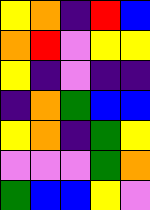[["yellow", "orange", "indigo", "red", "blue"], ["orange", "red", "violet", "yellow", "yellow"], ["yellow", "indigo", "violet", "indigo", "indigo"], ["indigo", "orange", "green", "blue", "blue"], ["yellow", "orange", "indigo", "green", "yellow"], ["violet", "violet", "violet", "green", "orange"], ["green", "blue", "blue", "yellow", "violet"]]